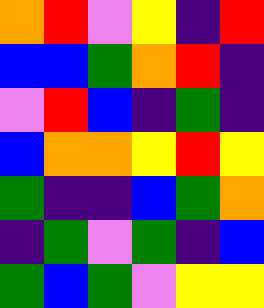[["orange", "red", "violet", "yellow", "indigo", "red"], ["blue", "blue", "green", "orange", "red", "indigo"], ["violet", "red", "blue", "indigo", "green", "indigo"], ["blue", "orange", "orange", "yellow", "red", "yellow"], ["green", "indigo", "indigo", "blue", "green", "orange"], ["indigo", "green", "violet", "green", "indigo", "blue"], ["green", "blue", "green", "violet", "yellow", "yellow"]]